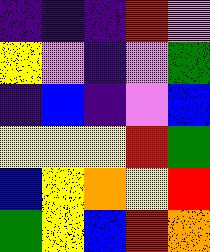[["indigo", "indigo", "indigo", "red", "violet"], ["yellow", "violet", "indigo", "violet", "green"], ["indigo", "blue", "indigo", "violet", "blue"], ["yellow", "yellow", "yellow", "red", "green"], ["blue", "yellow", "orange", "yellow", "red"], ["green", "yellow", "blue", "red", "orange"]]